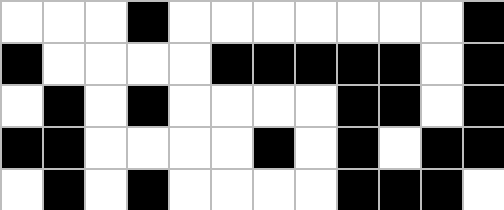[["white", "white", "white", "black", "white", "white", "white", "white", "white", "white", "white", "black"], ["black", "white", "white", "white", "white", "black", "black", "black", "black", "black", "white", "black"], ["white", "black", "white", "black", "white", "white", "white", "white", "black", "black", "white", "black"], ["black", "black", "white", "white", "white", "white", "black", "white", "black", "white", "black", "black"], ["white", "black", "white", "black", "white", "white", "white", "white", "black", "black", "black", "white"]]